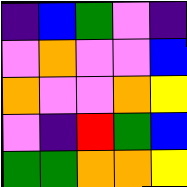[["indigo", "blue", "green", "violet", "indigo"], ["violet", "orange", "violet", "violet", "blue"], ["orange", "violet", "violet", "orange", "yellow"], ["violet", "indigo", "red", "green", "blue"], ["green", "green", "orange", "orange", "yellow"]]